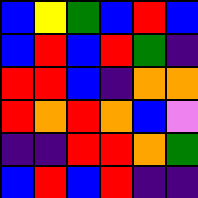[["blue", "yellow", "green", "blue", "red", "blue"], ["blue", "red", "blue", "red", "green", "indigo"], ["red", "red", "blue", "indigo", "orange", "orange"], ["red", "orange", "red", "orange", "blue", "violet"], ["indigo", "indigo", "red", "red", "orange", "green"], ["blue", "red", "blue", "red", "indigo", "indigo"]]